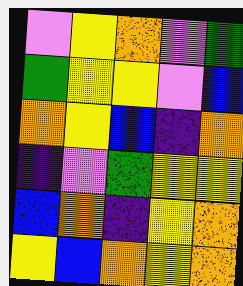[["violet", "yellow", "orange", "violet", "green"], ["green", "yellow", "yellow", "violet", "blue"], ["orange", "yellow", "blue", "indigo", "orange"], ["indigo", "violet", "green", "yellow", "yellow"], ["blue", "orange", "indigo", "yellow", "orange"], ["yellow", "blue", "orange", "yellow", "orange"]]